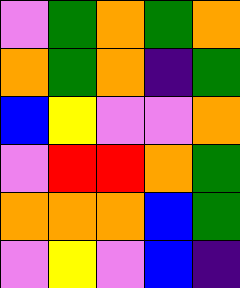[["violet", "green", "orange", "green", "orange"], ["orange", "green", "orange", "indigo", "green"], ["blue", "yellow", "violet", "violet", "orange"], ["violet", "red", "red", "orange", "green"], ["orange", "orange", "orange", "blue", "green"], ["violet", "yellow", "violet", "blue", "indigo"]]